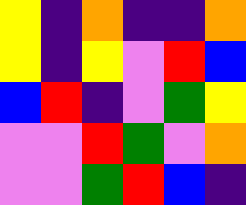[["yellow", "indigo", "orange", "indigo", "indigo", "orange"], ["yellow", "indigo", "yellow", "violet", "red", "blue"], ["blue", "red", "indigo", "violet", "green", "yellow"], ["violet", "violet", "red", "green", "violet", "orange"], ["violet", "violet", "green", "red", "blue", "indigo"]]